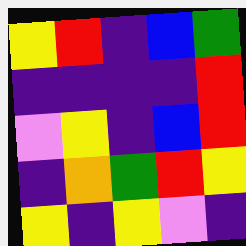[["yellow", "red", "indigo", "blue", "green"], ["indigo", "indigo", "indigo", "indigo", "red"], ["violet", "yellow", "indigo", "blue", "red"], ["indigo", "orange", "green", "red", "yellow"], ["yellow", "indigo", "yellow", "violet", "indigo"]]